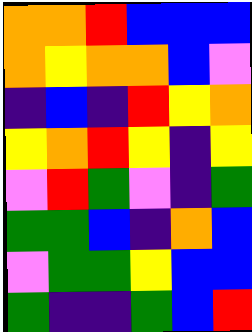[["orange", "orange", "red", "blue", "blue", "blue"], ["orange", "yellow", "orange", "orange", "blue", "violet"], ["indigo", "blue", "indigo", "red", "yellow", "orange"], ["yellow", "orange", "red", "yellow", "indigo", "yellow"], ["violet", "red", "green", "violet", "indigo", "green"], ["green", "green", "blue", "indigo", "orange", "blue"], ["violet", "green", "green", "yellow", "blue", "blue"], ["green", "indigo", "indigo", "green", "blue", "red"]]